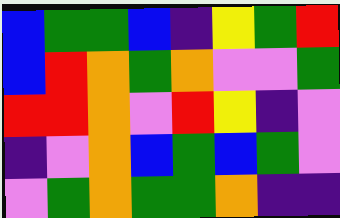[["blue", "green", "green", "blue", "indigo", "yellow", "green", "red"], ["blue", "red", "orange", "green", "orange", "violet", "violet", "green"], ["red", "red", "orange", "violet", "red", "yellow", "indigo", "violet"], ["indigo", "violet", "orange", "blue", "green", "blue", "green", "violet"], ["violet", "green", "orange", "green", "green", "orange", "indigo", "indigo"]]